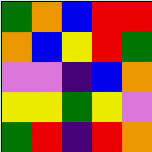[["green", "orange", "blue", "red", "red"], ["orange", "blue", "yellow", "red", "green"], ["violet", "violet", "indigo", "blue", "orange"], ["yellow", "yellow", "green", "yellow", "violet"], ["green", "red", "indigo", "red", "orange"]]